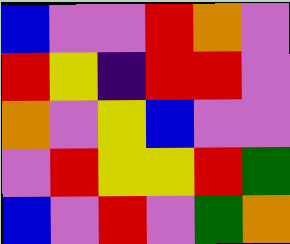[["blue", "violet", "violet", "red", "orange", "violet"], ["red", "yellow", "indigo", "red", "red", "violet"], ["orange", "violet", "yellow", "blue", "violet", "violet"], ["violet", "red", "yellow", "yellow", "red", "green"], ["blue", "violet", "red", "violet", "green", "orange"]]